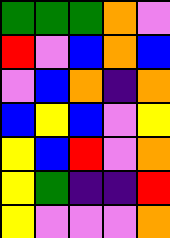[["green", "green", "green", "orange", "violet"], ["red", "violet", "blue", "orange", "blue"], ["violet", "blue", "orange", "indigo", "orange"], ["blue", "yellow", "blue", "violet", "yellow"], ["yellow", "blue", "red", "violet", "orange"], ["yellow", "green", "indigo", "indigo", "red"], ["yellow", "violet", "violet", "violet", "orange"]]